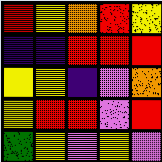[["red", "yellow", "orange", "red", "yellow"], ["indigo", "indigo", "red", "red", "red"], ["yellow", "yellow", "indigo", "violet", "orange"], ["yellow", "red", "red", "violet", "red"], ["green", "yellow", "violet", "yellow", "violet"]]